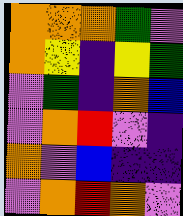[["orange", "orange", "orange", "green", "violet"], ["orange", "yellow", "indigo", "yellow", "green"], ["violet", "green", "indigo", "orange", "blue"], ["violet", "orange", "red", "violet", "indigo"], ["orange", "violet", "blue", "indigo", "indigo"], ["violet", "orange", "red", "orange", "violet"]]